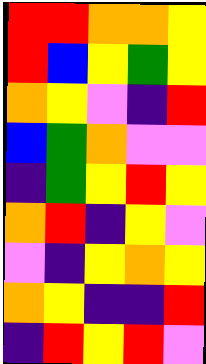[["red", "red", "orange", "orange", "yellow"], ["red", "blue", "yellow", "green", "yellow"], ["orange", "yellow", "violet", "indigo", "red"], ["blue", "green", "orange", "violet", "violet"], ["indigo", "green", "yellow", "red", "yellow"], ["orange", "red", "indigo", "yellow", "violet"], ["violet", "indigo", "yellow", "orange", "yellow"], ["orange", "yellow", "indigo", "indigo", "red"], ["indigo", "red", "yellow", "red", "violet"]]